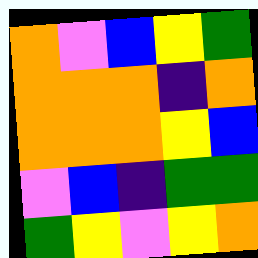[["orange", "violet", "blue", "yellow", "green"], ["orange", "orange", "orange", "indigo", "orange"], ["orange", "orange", "orange", "yellow", "blue"], ["violet", "blue", "indigo", "green", "green"], ["green", "yellow", "violet", "yellow", "orange"]]